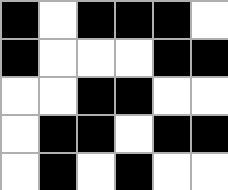[["black", "white", "black", "black", "black", "white"], ["black", "white", "white", "white", "black", "black"], ["white", "white", "black", "black", "white", "white"], ["white", "black", "black", "white", "black", "black"], ["white", "black", "white", "black", "white", "white"]]